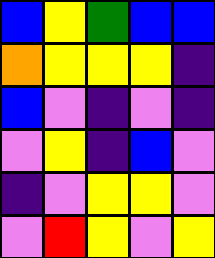[["blue", "yellow", "green", "blue", "blue"], ["orange", "yellow", "yellow", "yellow", "indigo"], ["blue", "violet", "indigo", "violet", "indigo"], ["violet", "yellow", "indigo", "blue", "violet"], ["indigo", "violet", "yellow", "yellow", "violet"], ["violet", "red", "yellow", "violet", "yellow"]]